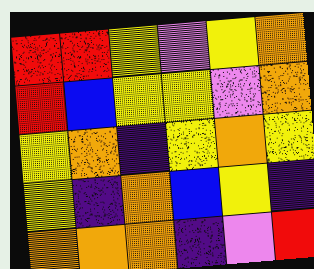[["red", "red", "yellow", "violet", "yellow", "orange"], ["red", "blue", "yellow", "yellow", "violet", "orange"], ["yellow", "orange", "indigo", "yellow", "orange", "yellow"], ["yellow", "indigo", "orange", "blue", "yellow", "indigo"], ["orange", "orange", "orange", "indigo", "violet", "red"]]